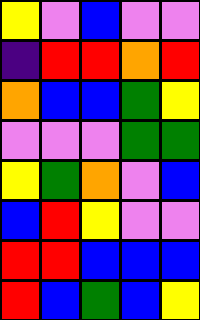[["yellow", "violet", "blue", "violet", "violet"], ["indigo", "red", "red", "orange", "red"], ["orange", "blue", "blue", "green", "yellow"], ["violet", "violet", "violet", "green", "green"], ["yellow", "green", "orange", "violet", "blue"], ["blue", "red", "yellow", "violet", "violet"], ["red", "red", "blue", "blue", "blue"], ["red", "blue", "green", "blue", "yellow"]]